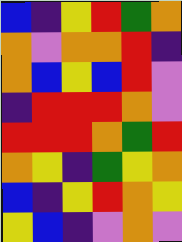[["blue", "indigo", "yellow", "red", "green", "orange"], ["orange", "violet", "orange", "orange", "red", "indigo"], ["orange", "blue", "yellow", "blue", "red", "violet"], ["indigo", "red", "red", "red", "orange", "violet"], ["red", "red", "red", "orange", "green", "red"], ["orange", "yellow", "indigo", "green", "yellow", "orange"], ["blue", "indigo", "yellow", "red", "orange", "yellow"], ["yellow", "blue", "indigo", "violet", "orange", "violet"]]